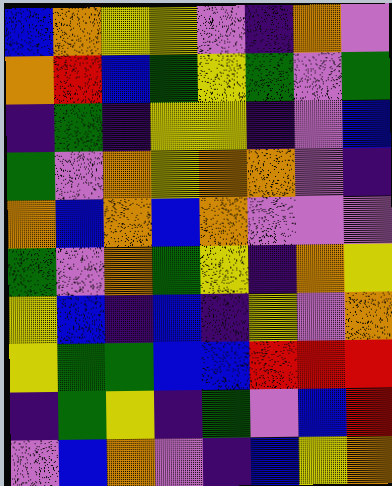[["blue", "orange", "yellow", "yellow", "violet", "indigo", "orange", "violet"], ["orange", "red", "blue", "green", "yellow", "green", "violet", "green"], ["indigo", "green", "indigo", "yellow", "yellow", "indigo", "violet", "blue"], ["green", "violet", "orange", "yellow", "orange", "orange", "violet", "indigo"], ["orange", "blue", "orange", "blue", "orange", "violet", "violet", "violet"], ["green", "violet", "orange", "green", "yellow", "indigo", "orange", "yellow"], ["yellow", "blue", "indigo", "blue", "indigo", "yellow", "violet", "orange"], ["yellow", "green", "green", "blue", "blue", "red", "red", "red"], ["indigo", "green", "yellow", "indigo", "green", "violet", "blue", "red"], ["violet", "blue", "orange", "violet", "indigo", "blue", "yellow", "orange"]]